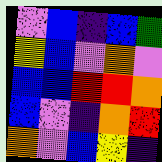[["violet", "blue", "indigo", "blue", "green"], ["yellow", "blue", "violet", "orange", "violet"], ["blue", "blue", "red", "red", "orange"], ["blue", "violet", "indigo", "orange", "red"], ["orange", "violet", "blue", "yellow", "indigo"]]